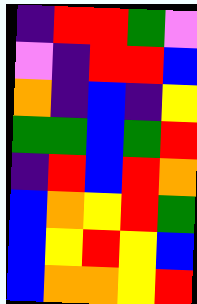[["indigo", "red", "red", "green", "violet"], ["violet", "indigo", "red", "red", "blue"], ["orange", "indigo", "blue", "indigo", "yellow"], ["green", "green", "blue", "green", "red"], ["indigo", "red", "blue", "red", "orange"], ["blue", "orange", "yellow", "red", "green"], ["blue", "yellow", "red", "yellow", "blue"], ["blue", "orange", "orange", "yellow", "red"]]